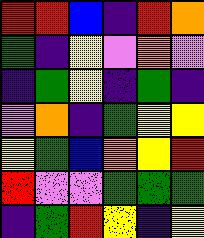[["red", "red", "blue", "indigo", "red", "orange"], ["green", "indigo", "yellow", "violet", "orange", "violet"], ["indigo", "green", "yellow", "indigo", "green", "indigo"], ["violet", "orange", "indigo", "green", "yellow", "yellow"], ["yellow", "green", "blue", "orange", "yellow", "red"], ["red", "violet", "violet", "green", "green", "green"], ["indigo", "green", "red", "yellow", "indigo", "yellow"]]